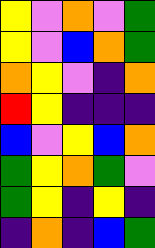[["yellow", "violet", "orange", "violet", "green"], ["yellow", "violet", "blue", "orange", "green"], ["orange", "yellow", "violet", "indigo", "orange"], ["red", "yellow", "indigo", "indigo", "indigo"], ["blue", "violet", "yellow", "blue", "orange"], ["green", "yellow", "orange", "green", "violet"], ["green", "yellow", "indigo", "yellow", "indigo"], ["indigo", "orange", "indigo", "blue", "green"]]